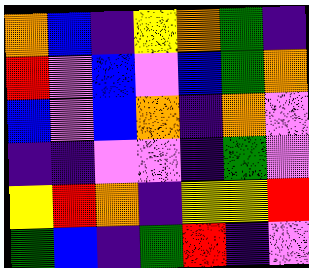[["orange", "blue", "indigo", "yellow", "orange", "green", "indigo"], ["red", "violet", "blue", "violet", "blue", "green", "orange"], ["blue", "violet", "blue", "orange", "indigo", "orange", "violet"], ["indigo", "indigo", "violet", "violet", "indigo", "green", "violet"], ["yellow", "red", "orange", "indigo", "yellow", "yellow", "red"], ["green", "blue", "indigo", "green", "red", "indigo", "violet"]]